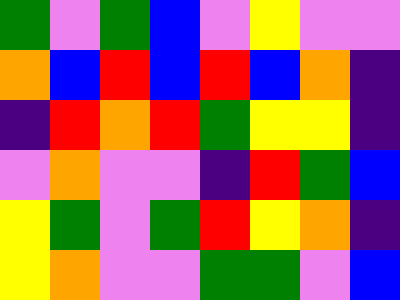[["green", "violet", "green", "blue", "violet", "yellow", "violet", "violet"], ["orange", "blue", "red", "blue", "red", "blue", "orange", "indigo"], ["indigo", "red", "orange", "red", "green", "yellow", "yellow", "indigo"], ["violet", "orange", "violet", "violet", "indigo", "red", "green", "blue"], ["yellow", "green", "violet", "green", "red", "yellow", "orange", "indigo"], ["yellow", "orange", "violet", "violet", "green", "green", "violet", "blue"]]